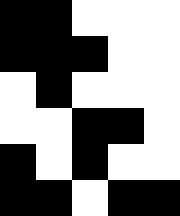[["black", "black", "white", "white", "white"], ["black", "black", "black", "white", "white"], ["white", "black", "white", "white", "white"], ["white", "white", "black", "black", "white"], ["black", "white", "black", "white", "white"], ["black", "black", "white", "black", "black"]]